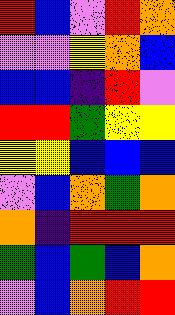[["red", "blue", "violet", "red", "orange"], ["violet", "violet", "yellow", "orange", "blue"], ["blue", "blue", "indigo", "red", "violet"], ["red", "red", "green", "yellow", "yellow"], ["yellow", "yellow", "blue", "blue", "blue"], ["violet", "blue", "orange", "green", "orange"], ["orange", "indigo", "red", "red", "red"], ["green", "blue", "green", "blue", "orange"], ["violet", "blue", "orange", "red", "red"]]